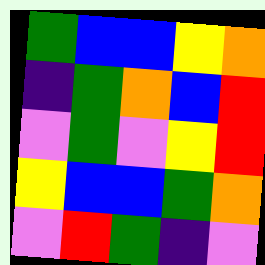[["green", "blue", "blue", "yellow", "orange"], ["indigo", "green", "orange", "blue", "red"], ["violet", "green", "violet", "yellow", "red"], ["yellow", "blue", "blue", "green", "orange"], ["violet", "red", "green", "indigo", "violet"]]